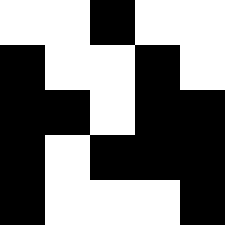[["white", "white", "black", "white", "white"], ["black", "white", "white", "black", "white"], ["black", "black", "white", "black", "black"], ["black", "white", "black", "black", "black"], ["black", "white", "white", "white", "black"]]